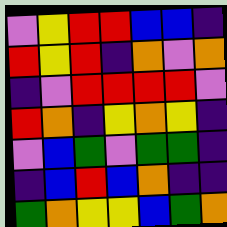[["violet", "yellow", "red", "red", "blue", "blue", "indigo"], ["red", "yellow", "red", "indigo", "orange", "violet", "orange"], ["indigo", "violet", "red", "red", "red", "red", "violet"], ["red", "orange", "indigo", "yellow", "orange", "yellow", "indigo"], ["violet", "blue", "green", "violet", "green", "green", "indigo"], ["indigo", "blue", "red", "blue", "orange", "indigo", "indigo"], ["green", "orange", "yellow", "yellow", "blue", "green", "orange"]]